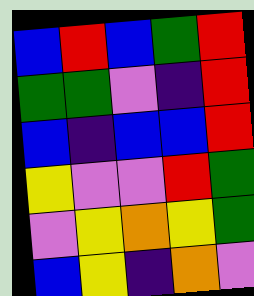[["blue", "red", "blue", "green", "red"], ["green", "green", "violet", "indigo", "red"], ["blue", "indigo", "blue", "blue", "red"], ["yellow", "violet", "violet", "red", "green"], ["violet", "yellow", "orange", "yellow", "green"], ["blue", "yellow", "indigo", "orange", "violet"]]